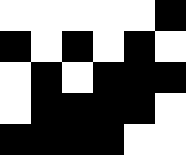[["white", "white", "white", "white", "white", "black"], ["black", "white", "black", "white", "black", "white"], ["white", "black", "white", "black", "black", "black"], ["white", "black", "black", "black", "black", "white"], ["black", "black", "black", "black", "white", "white"]]